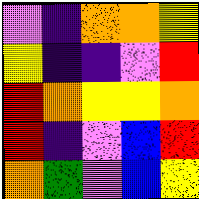[["violet", "indigo", "orange", "orange", "yellow"], ["yellow", "indigo", "indigo", "violet", "red"], ["red", "orange", "yellow", "yellow", "orange"], ["red", "indigo", "violet", "blue", "red"], ["orange", "green", "violet", "blue", "yellow"]]